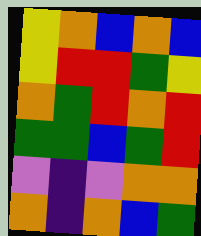[["yellow", "orange", "blue", "orange", "blue"], ["yellow", "red", "red", "green", "yellow"], ["orange", "green", "red", "orange", "red"], ["green", "green", "blue", "green", "red"], ["violet", "indigo", "violet", "orange", "orange"], ["orange", "indigo", "orange", "blue", "green"]]